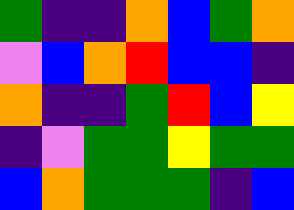[["green", "indigo", "indigo", "orange", "blue", "green", "orange"], ["violet", "blue", "orange", "red", "blue", "blue", "indigo"], ["orange", "indigo", "indigo", "green", "red", "blue", "yellow"], ["indigo", "violet", "green", "green", "yellow", "green", "green"], ["blue", "orange", "green", "green", "green", "indigo", "blue"]]